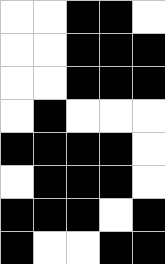[["white", "white", "black", "black", "white"], ["white", "white", "black", "black", "black"], ["white", "white", "black", "black", "black"], ["white", "black", "white", "white", "white"], ["black", "black", "black", "black", "white"], ["white", "black", "black", "black", "white"], ["black", "black", "black", "white", "black"], ["black", "white", "white", "black", "black"]]